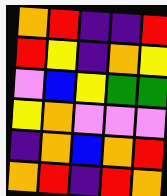[["orange", "red", "indigo", "indigo", "red"], ["red", "yellow", "indigo", "orange", "yellow"], ["violet", "blue", "yellow", "green", "green"], ["yellow", "orange", "violet", "violet", "violet"], ["indigo", "orange", "blue", "orange", "red"], ["orange", "red", "indigo", "red", "orange"]]